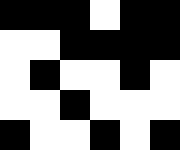[["black", "black", "black", "white", "black", "black"], ["white", "white", "black", "black", "black", "black"], ["white", "black", "white", "white", "black", "white"], ["white", "white", "black", "white", "white", "white"], ["black", "white", "white", "black", "white", "black"]]